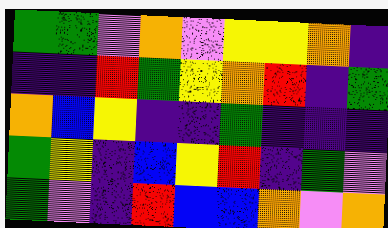[["green", "green", "violet", "orange", "violet", "yellow", "yellow", "orange", "indigo"], ["indigo", "indigo", "red", "green", "yellow", "orange", "red", "indigo", "green"], ["orange", "blue", "yellow", "indigo", "indigo", "green", "indigo", "indigo", "indigo"], ["green", "yellow", "indigo", "blue", "yellow", "red", "indigo", "green", "violet"], ["green", "violet", "indigo", "red", "blue", "blue", "orange", "violet", "orange"]]